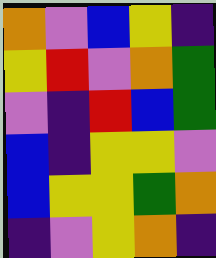[["orange", "violet", "blue", "yellow", "indigo"], ["yellow", "red", "violet", "orange", "green"], ["violet", "indigo", "red", "blue", "green"], ["blue", "indigo", "yellow", "yellow", "violet"], ["blue", "yellow", "yellow", "green", "orange"], ["indigo", "violet", "yellow", "orange", "indigo"]]